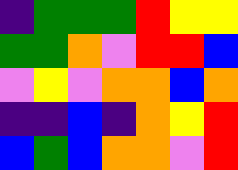[["indigo", "green", "green", "green", "red", "yellow", "yellow"], ["green", "green", "orange", "violet", "red", "red", "blue"], ["violet", "yellow", "violet", "orange", "orange", "blue", "orange"], ["indigo", "indigo", "blue", "indigo", "orange", "yellow", "red"], ["blue", "green", "blue", "orange", "orange", "violet", "red"]]